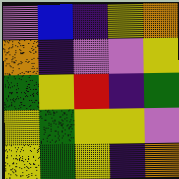[["violet", "blue", "indigo", "yellow", "orange"], ["orange", "indigo", "violet", "violet", "yellow"], ["green", "yellow", "red", "indigo", "green"], ["yellow", "green", "yellow", "yellow", "violet"], ["yellow", "green", "yellow", "indigo", "orange"]]